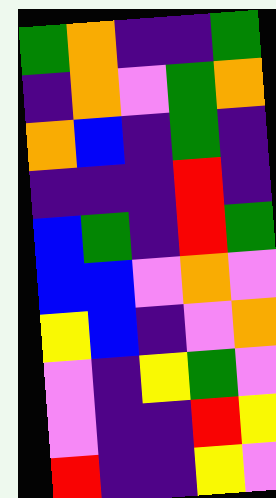[["green", "orange", "indigo", "indigo", "green"], ["indigo", "orange", "violet", "green", "orange"], ["orange", "blue", "indigo", "green", "indigo"], ["indigo", "indigo", "indigo", "red", "indigo"], ["blue", "green", "indigo", "red", "green"], ["blue", "blue", "violet", "orange", "violet"], ["yellow", "blue", "indigo", "violet", "orange"], ["violet", "indigo", "yellow", "green", "violet"], ["violet", "indigo", "indigo", "red", "yellow"], ["red", "indigo", "indigo", "yellow", "violet"]]